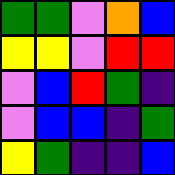[["green", "green", "violet", "orange", "blue"], ["yellow", "yellow", "violet", "red", "red"], ["violet", "blue", "red", "green", "indigo"], ["violet", "blue", "blue", "indigo", "green"], ["yellow", "green", "indigo", "indigo", "blue"]]